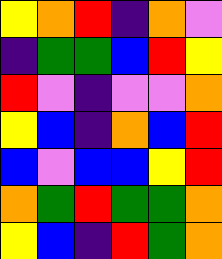[["yellow", "orange", "red", "indigo", "orange", "violet"], ["indigo", "green", "green", "blue", "red", "yellow"], ["red", "violet", "indigo", "violet", "violet", "orange"], ["yellow", "blue", "indigo", "orange", "blue", "red"], ["blue", "violet", "blue", "blue", "yellow", "red"], ["orange", "green", "red", "green", "green", "orange"], ["yellow", "blue", "indigo", "red", "green", "orange"]]